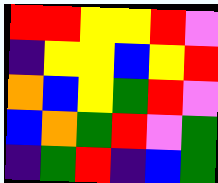[["red", "red", "yellow", "yellow", "red", "violet"], ["indigo", "yellow", "yellow", "blue", "yellow", "red"], ["orange", "blue", "yellow", "green", "red", "violet"], ["blue", "orange", "green", "red", "violet", "green"], ["indigo", "green", "red", "indigo", "blue", "green"]]